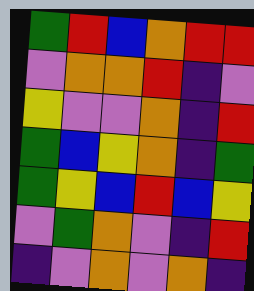[["green", "red", "blue", "orange", "red", "red"], ["violet", "orange", "orange", "red", "indigo", "violet"], ["yellow", "violet", "violet", "orange", "indigo", "red"], ["green", "blue", "yellow", "orange", "indigo", "green"], ["green", "yellow", "blue", "red", "blue", "yellow"], ["violet", "green", "orange", "violet", "indigo", "red"], ["indigo", "violet", "orange", "violet", "orange", "indigo"]]